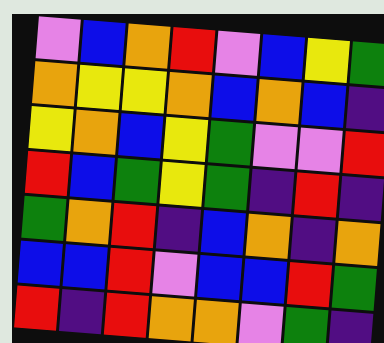[["violet", "blue", "orange", "red", "violet", "blue", "yellow", "green"], ["orange", "yellow", "yellow", "orange", "blue", "orange", "blue", "indigo"], ["yellow", "orange", "blue", "yellow", "green", "violet", "violet", "red"], ["red", "blue", "green", "yellow", "green", "indigo", "red", "indigo"], ["green", "orange", "red", "indigo", "blue", "orange", "indigo", "orange"], ["blue", "blue", "red", "violet", "blue", "blue", "red", "green"], ["red", "indigo", "red", "orange", "orange", "violet", "green", "indigo"]]